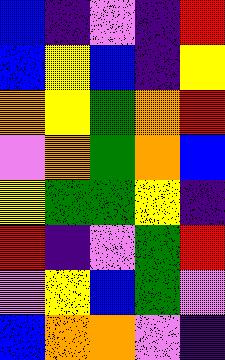[["blue", "indigo", "violet", "indigo", "red"], ["blue", "yellow", "blue", "indigo", "yellow"], ["orange", "yellow", "green", "orange", "red"], ["violet", "orange", "green", "orange", "blue"], ["yellow", "green", "green", "yellow", "indigo"], ["red", "indigo", "violet", "green", "red"], ["violet", "yellow", "blue", "green", "violet"], ["blue", "orange", "orange", "violet", "indigo"]]